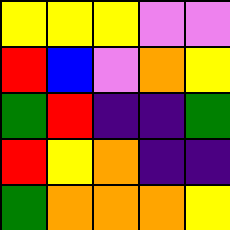[["yellow", "yellow", "yellow", "violet", "violet"], ["red", "blue", "violet", "orange", "yellow"], ["green", "red", "indigo", "indigo", "green"], ["red", "yellow", "orange", "indigo", "indigo"], ["green", "orange", "orange", "orange", "yellow"]]